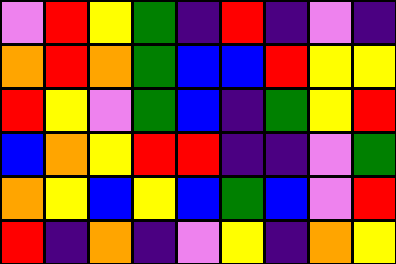[["violet", "red", "yellow", "green", "indigo", "red", "indigo", "violet", "indigo"], ["orange", "red", "orange", "green", "blue", "blue", "red", "yellow", "yellow"], ["red", "yellow", "violet", "green", "blue", "indigo", "green", "yellow", "red"], ["blue", "orange", "yellow", "red", "red", "indigo", "indigo", "violet", "green"], ["orange", "yellow", "blue", "yellow", "blue", "green", "blue", "violet", "red"], ["red", "indigo", "orange", "indigo", "violet", "yellow", "indigo", "orange", "yellow"]]